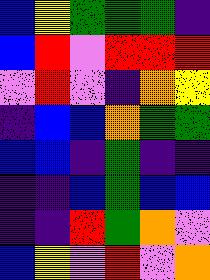[["blue", "yellow", "green", "green", "green", "indigo"], ["blue", "red", "violet", "red", "red", "red"], ["violet", "red", "violet", "indigo", "orange", "yellow"], ["indigo", "blue", "blue", "orange", "green", "green"], ["blue", "blue", "indigo", "green", "indigo", "indigo"], ["indigo", "indigo", "blue", "green", "blue", "blue"], ["indigo", "indigo", "red", "green", "orange", "violet"], ["blue", "yellow", "violet", "red", "violet", "orange"]]